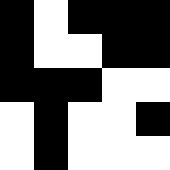[["black", "white", "black", "black", "black"], ["black", "white", "white", "black", "black"], ["black", "black", "black", "white", "white"], ["white", "black", "white", "white", "black"], ["white", "black", "white", "white", "white"]]